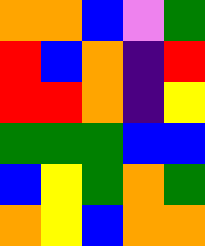[["orange", "orange", "blue", "violet", "green"], ["red", "blue", "orange", "indigo", "red"], ["red", "red", "orange", "indigo", "yellow"], ["green", "green", "green", "blue", "blue"], ["blue", "yellow", "green", "orange", "green"], ["orange", "yellow", "blue", "orange", "orange"]]